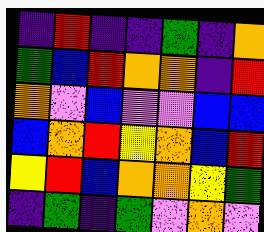[["indigo", "red", "indigo", "indigo", "green", "indigo", "orange"], ["green", "blue", "red", "orange", "orange", "indigo", "red"], ["orange", "violet", "blue", "violet", "violet", "blue", "blue"], ["blue", "orange", "red", "yellow", "orange", "blue", "red"], ["yellow", "red", "blue", "orange", "orange", "yellow", "green"], ["indigo", "green", "indigo", "green", "violet", "orange", "violet"]]